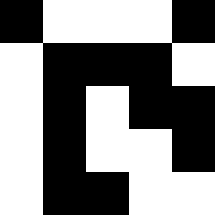[["black", "white", "white", "white", "black"], ["white", "black", "black", "black", "white"], ["white", "black", "white", "black", "black"], ["white", "black", "white", "white", "black"], ["white", "black", "black", "white", "white"]]